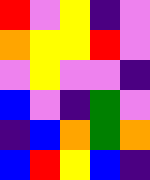[["red", "violet", "yellow", "indigo", "violet"], ["orange", "yellow", "yellow", "red", "violet"], ["violet", "yellow", "violet", "violet", "indigo"], ["blue", "violet", "indigo", "green", "violet"], ["indigo", "blue", "orange", "green", "orange"], ["blue", "red", "yellow", "blue", "indigo"]]